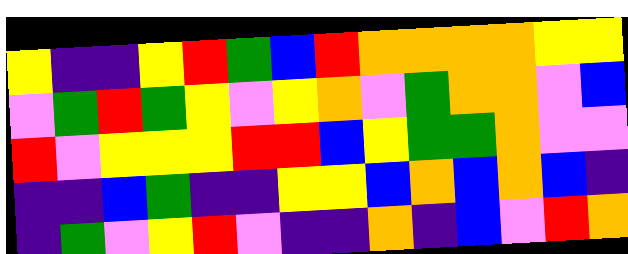[["yellow", "indigo", "indigo", "yellow", "red", "green", "blue", "red", "orange", "orange", "orange", "orange", "yellow", "yellow"], ["violet", "green", "red", "green", "yellow", "violet", "yellow", "orange", "violet", "green", "orange", "orange", "violet", "blue"], ["red", "violet", "yellow", "yellow", "yellow", "red", "red", "blue", "yellow", "green", "green", "orange", "violet", "violet"], ["indigo", "indigo", "blue", "green", "indigo", "indigo", "yellow", "yellow", "blue", "orange", "blue", "orange", "blue", "indigo"], ["indigo", "green", "violet", "yellow", "red", "violet", "indigo", "indigo", "orange", "indigo", "blue", "violet", "red", "orange"]]